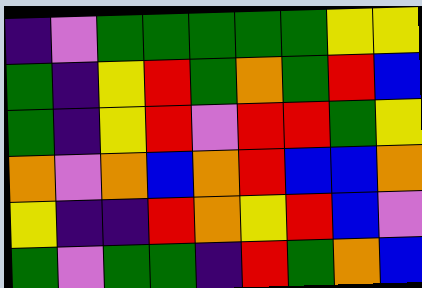[["indigo", "violet", "green", "green", "green", "green", "green", "yellow", "yellow"], ["green", "indigo", "yellow", "red", "green", "orange", "green", "red", "blue"], ["green", "indigo", "yellow", "red", "violet", "red", "red", "green", "yellow"], ["orange", "violet", "orange", "blue", "orange", "red", "blue", "blue", "orange"], ["yellow", "indigo", "indigo", "red", "orange", "yellow", "red", "blue", "violet"], ["green", "violet", "green", "green", "indigo", "red", "green", "orange", "blue"]]